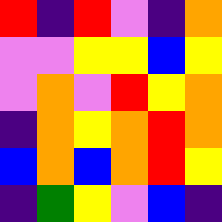[["red", "indigo", "red", "violet", "indigo", "orange"], ["violet", "violet", "yellow", "yellow", "blue", "yellow"], ["violet", "orange", "violet", "red", "yellow", "orange"], ["indigo", "orange", "yellow", "orange", "red", "orange"], ["blue", "orange", "blue", "orange", "red", "yellow"], ["indigo", "green", "yellow", "violet", "blue", "indigo"]]